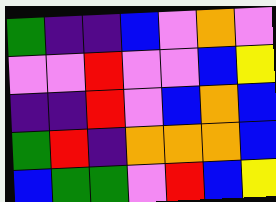[["green", "indigo", "indigo", "blue", "violet", "orange", "violet"], ["violet", "violet", "red", "violet", "violet", "blue", "yellow"], ["indigo", "indigo", "red", "violet", "blue", "orange", "blue"], ["green", "red", "indigo", "orange", "orange", "orange", "blue"], ["blue", "green", "green", "violet", "red", "blue", "yellow"]]